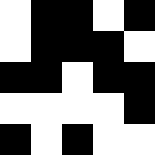[["white", "black", "black", "white", "black"], ["white", "black", "black", "black", "white"], ["black", "black", "white", "black", "black"], ["white", "white", "white", "white", "black"], ["black", "white", "black", "white", "white"]]